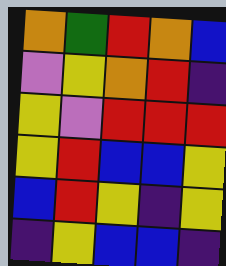[["orange", "green", "red", "orange", "blue"], ["violet", "yellow", "orange", "red", "indigo"], ["yellow", "violet", "red", "red", "red"], ["yellow", "red", "blue", "blue", "yellow"], ["blue", "red", "yellow", "indigo", "yellow"], ["indigo", "yellow", "blue", "blue", "indigo"]]